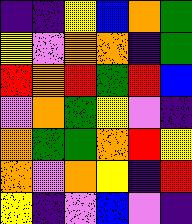[["indigo", "indigo", "yellow", "blue", "orange", "green"], ["yellow", "violet", "orange", "orange", "indigo", "green"], ["red", "orange", "red", "green", "red", "blue"], ["violet", "orange", "green", "yellow", "violet", "indigo"], ["orange", "green", "green", "orange", "red", "yellow"], ["orange", "violet", "orange", "yellow", "indigo", "red"], ["yellow", "indigo", "violet", "blue", "violet", "indigo"]]